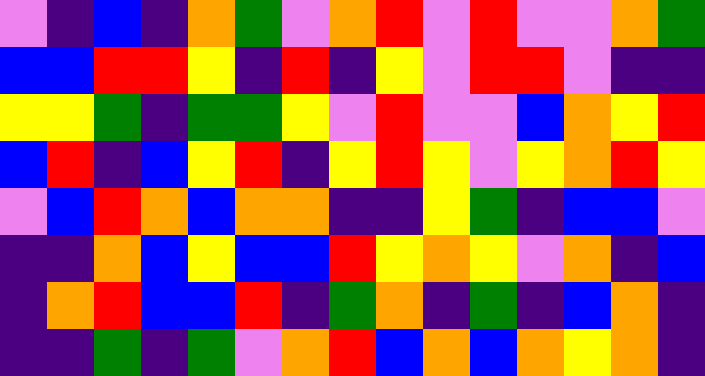[["violet", "indigo", "blue", "indigo", "orange", "green", "violet", "orange", "red", "violet", "red", "violet", "violet", "orange", "green"], ["blue", "blue", "red", "red", "yellow", "indigo", "red", "indigo", "yellow", "violet", "red", "red", "violet", "indigo", "indigo"], ["yellow", "yellow", "green", "indigo", "green", "green", "yellow", "violet", "red", "violet", "violet", "blue", "orange", "yellow", "red"], ["blue", "red", "indigo", "blue", "yellow", "red", "indigo", "yellow", "red", "yellow", "violet", "yellow", "orange", "red", "yellow"], ["violet", "blue", "red", "orange", "blue", "orange", "orange", "indigo", "indigo", "yellow", "green", "indigo", "blue", "blue", "violet"], ["indigo", "indigo", "orange", "blue", "yellow", "blue", "blue", "red", "yellow", "orange", "yellow", "violet", "orange", "indigo", "blue"], ["indigo", "orange", "red", "blue", "blue", "red", "indigo", "green", "orange", "indigo", "green", "indigo", "blue", "orange", "indigo"], ["indigo", "indigo", "green", "indigo", "green", "violet", "orange", "red", "blue", "orange", "blue", "orange", "yellow", "orange", "indigo"]]